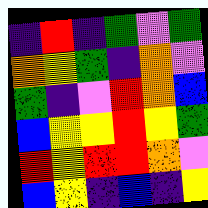[["indigo", "red", "indigo", "green", "violet", "green"], ["orange", "yellow", "green", "indigo", "orange", "violet"], ["green", "indigo", "violet", "red", "orange", "blue"], ["blue", "yellow", "yellow", "red", "yellow", "green"], ["red", "yellow", "red", "red", "orange", "violet"], ["blue", "yellow", "indigo", "blue", "indigo", "yellow"]]